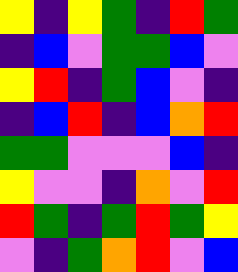[["yellow", "indigo", "yellow", "green", "indigo", "red", "green"], ["indigo", "blue", "violet", "green", "green", "blue", "violet"], ["yellow", "red", "indigo", "green", "blue", "violet", "indigo"], ["indigo", "blue", "red", "indigo", "blue", "orange", "red"], ["green", "green", "violet", "violet", "violet", "blue", "indigo"], ["yellow", "violet", "violet", "indigo", "orange", "violet", "red"], ["red", "green", "indigo", "green", "red", "green", "yellow"], ["violet", "indigo", "green", "orange", "red", "violet", "blue"]]